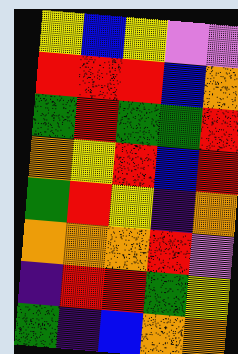[["yellow", "blue", "yellow", "violet", "violet"], ["red", "red", "red", "blue", "orange"], ["green", "red", "green", "green", "red"], ["orange", "yellow", "red", "blue", "red"], ["green", "red", "yellow", "indigo", "orange"], ["orange", "orange", "orange", "red", "violet"], ["indigo", "red", "red", "green", "yellow"], ["green", "indigo", "blue", "orange", "orange"]]